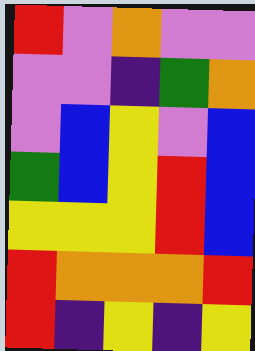[["red", "violet", "orange", "violet", "violet"], ["violet", "violet", "indigo", "green", "orange"], ["violet", "blue", "yellow", "violet", "blue"], ["green", "blue", "yellow", "red", "blue"], ["yellow", "yellow", "yellow", "red", "blue"], ["red", "orange", "orange", "orange", "red"], ["red", "indigo", "yellow", "indigo", "yellow"]]